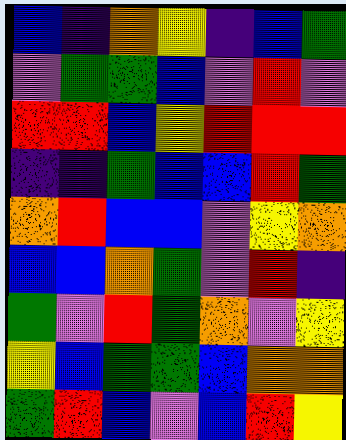[["blue", "indigo", "orange", "yellow", "indigo", "blue", "green"], ["violet", "green", "green", "blue", "violet", "red", "violet"], ["red", "red", "blue", "yellow", "red", "red", "red"], ["indigo", "indigo", "green", "blue", "blue", "red", "green"], ["orange", "red", "blue", "blue", "violet", "yellow", "orange"], ["blue", "blue", "orange", "green", "violet", "red", "indigo"], ["green", "violet", "red", "green", "orange", "violet", "yellow"], ["yellow", "blue", "green", "green", "blue", "orange", "orange"], ["green", "red", "blue", "violet", "blue", "red", "yellow"]]